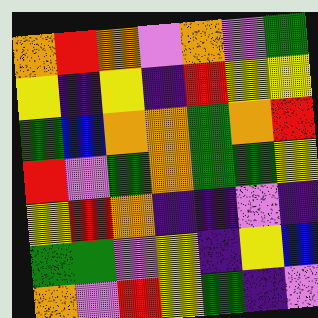[["orange", "red", "orange", "violet", "orange", "violet", "green"], ["yellow", "indigo", "yellow", "indigo", "red", "yellow", "yellow"], ["green", "blue", "orange", "orange", "green", "orange", "red"], ["red", "violet", "green", "orange", "green", "green", "yellow"], ["yellow", "red", "orange", "indigo", "indigo", "violet", "indigo"], ["green", "green", "violet", "yellow", "indigo", "yellow", "blue"], ["orange", "violet", "red", "yellow", "green", "indigo", "violet"]]